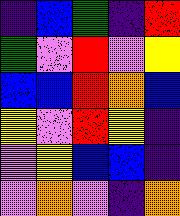[["indigo", "blue", "green", "indigo", "red"], ["green", "violet", "red", "violet", "yellow"], ["blue", "blue", "red", "orange", "blue"], ["yellow", "violet", "red", "yellow", "indigo"], ["violet", "yellow", "blue", "blue", "indigo"], ["violet", "orange", "violet", "indigo", "orange"]]